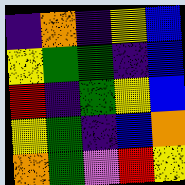[["indigo", "orange", "indigo", "yellow", "blue"], ["yellow", "green", "green", "indigo", "blue"], ["red", "indigo", "green", "yellow", "blue"], ["yellow", "green", "indigo", "blue", "orange"], ["orange", "green", "violet", "red", "yellow"]]